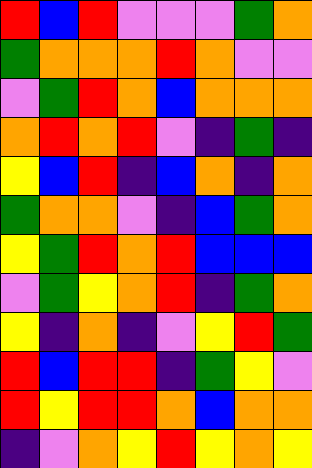[["red", "blue", "red", "violet", "violet", "violet", "green", "orange"], ["green", "orange", "orange", "orange", "red", "orange", "violet", "violet"], ["violet", "green", "red", "orange", "blue", "orange", "orange", "orange"], ["orange", "red", "orange", "red", "violet", "indigo", "green", "indigo"], ["yellow", "blue", "red", "indigo", "blue", "orange", "indigo", "orange"], ["green", "orange", "orange", "violet", "indigo", "blue", "green", "orange"], ["yellow", "green", "red", "orange", "red", "blue", "blue", "blue"], ["violet", "green", "yellow", "orange", "red", "indigo", "green", "orange"], ["yellow", "indigo", "orange", "indigo", "violet", "yellow", "red", "green"], ["red", "blue", "red", "red", "indigo", "green", "yellow", "violet"], ["red", "yellow", "red", "red", "orange", "blue", "orange", "orange"], ["indigo", "violet", "orange", "yellow", "red", "yellow", "orange", "yellow"]]